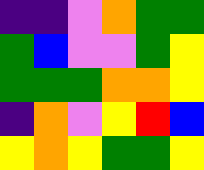[["indigo", "indigo", "violet", "orange", "green", "green"], ["green", "blue", "violet", "violet", "green", "yellow"], ["green", "green", "green", "orange", "orange", "yellow"], ["indigo", "orange", "violet", "yellow", "red", "blue"], ["yellow", "orange", "yellow", "green", "green", "yellow"]]